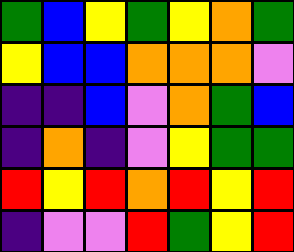[["green", "blue", "yellow", "green", "yellow", "orange", "green"], ["yellow", "blue", "blue", "orange", "orange", "orange", "violet"], ["indigo", "indigo", "blue", "violet", "orange", "green", "blue"], ["indigo", "orange", "indigo", "violet", "yellow", "green", "green"], ["red", "yellow", "red", "orange", "red", "yellow", "red"], ["indigo", "violet", "violet", "red", "green", "yellow", "red"]]